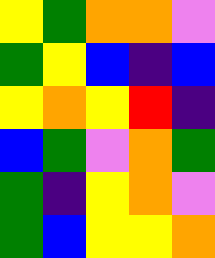[["yellow", "green", "orange", "orange", "violet"], ["green", "yellow", "blue", "indigo", "blue"], ["yellow", "orange", "yellow", "red", "indigo"], ["blue", "green", "violet", "orange", "green"], ["green", "indigo", "yellow", "orange", "violet"], ["green", "blue", "yellow", "yellow", "orange"]]